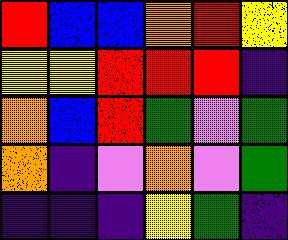[["red", "blue", "blue", "orange", "red", "yellow"], ["yellow", "yellow", "red", "red", "red", "indigo"], ["orange", "blue", "red", "green", "violet", "green"], ["orange", "indigo", "violet", "orange", "violet", "green"], ["indigo", "indigo", "indigo", "yellow", "green", "indigo"]]